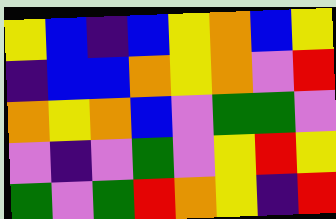[["yellow", "blue", "indigo", "blue", "yellow", "orange", "blue", "yellow"], ["indigo", "blue", "blue", "orange", "yellow", "orange", "violet", "red"], ["orange", "yellow", "orange", "blue", "violet", "green", "green", "violet"], ["violet", "indigo", "violet", "green", "violet", "yellow", "red", "yellow"], ["green", "violet", "green", "red", "orange", "yellow", "indigo", "red"]]